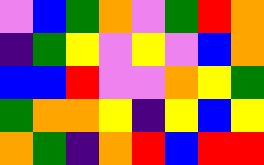[["violet", "blue", "green", "orange", "violet", "green", "red", "orange"], ["indigo", "green", "yellow", "violet", "yellow", "violet", "blue", "orange"], ["blue", "blue", "red", "violet", "violet", "orange", "yellow", "green"], ["green", "orange", "orange", "yellow", "indigo", "yellow", "blue", "yellow"], ["orange", "green", "indigo", "orange", "red", "blue", "red", "red"]]